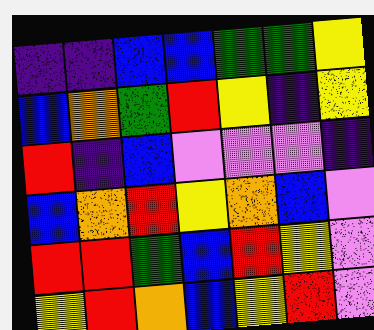[["indigo", "indigo", "blue", "blue", "green", "green", "yellow"], ["blue", "orange", "green", "red", "yellow", "indigo", "yellow"], ["red", "indigo", "blue", "violet", "violet", "violet", "indigo"], ["blue", "orange", "red", "yellow", "orange", "blue", "violet"], ["red", "red", "green", "blue", "red", "yellow", "violet"], ["yellow", "red", "orange", "blue", "yellow", "red", "violet"]]